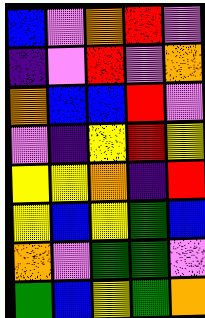[["blue", "violet", "orange", "red", "violet"], ["indigo", "violet", "red", "violet", "orange"], ["orange", "blue", "blue", "red", "violet"], ["violet", "indigo", "yellow", "red", "yellow"], ["yellow", "yellow", "orange", "indigo", "red"], ["yellow", "blue", "yellow", "green", "blue"], ["orange", "violet", "green", "green", "violet"], ["green", "blue", "yellow", "green", "orange"]]